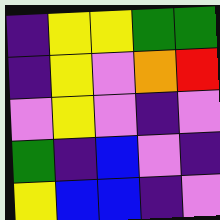[["indigo", "yellow", "yellow", "green", "green"], ["indigo", "yellow", "violet", "orange", "red"], ["violet", "yellow", "violet", "indigo", "violet"], ["green", "indigo", "blue", "violet", "indigo"], ["yellow", "blue", "blue", "indigo", "violet"]]